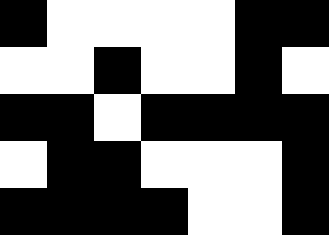[["black", "white", "white", "white", "white", "black", "black"], ["white", "white", "black", "white", "white", "black", "white"], ["black", "black", "white", "black", "black", "black", "black"], ["white", "black", "black", "white", "white", "white", "black"], ["black", "black", "black", "black", "white", "white", "black"]]